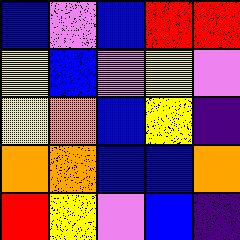[["blue", "violet", "blue", "red", "red"], ["yellow", "blue", "violet", "yellow", "violet"], ["yellow", "orange", "blue", "yellow", "indigo"], ["orange", "orange", "blue", "blue", "orange"], ["red", "yellow", "violet", "blue", "indigo"]]